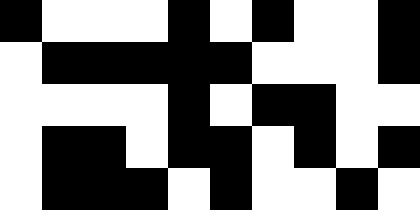[["black", "white", "white", "white", "black", "white", "black", "white", "white", "black"], ["white", "black", "black", "black", "black", "black", "white", "white", "white", "black"], ["white", "white", "white", "white", "black", "white", "black", "black", "white", "white"], ["white", "black", "black", "white", "black", "black", "white", "black", "white", "black"], ["white", "black", "black", "black", "white", "black", "white", "white", "black", "white"]]